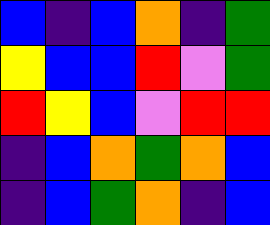[["blue", "indigo", "blue", "orange", "indigo", "green"], ["yellow", "blue", "blue", "red", "violet", "green"], ["red", "yellow", "blue", "violet", "red", "red"], ["indigo", "blue", "orange", "green", "orange", "blue"], ["indigo", "blue", "green", "orange", "indigo", "blue"]]